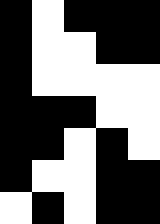[["black", "white", "black", "black", "black"], ["black", "white", "white", "black", "black"], ["black", "white", "white", "white", "white"], ["black", "black", "black", "white", "white"], ["black", "black", "white", "black", "white"], ["black", "white", "white", "black", "black"], ["white", "black", "white", "black", "black"]]